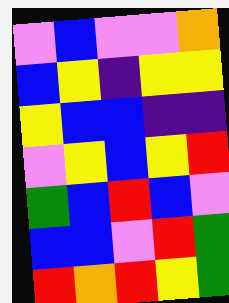[["violet", "blue", "violet", "violet", "orange"], ["blue", "yellow", "indigo", "yellow", "yellow"], ["yellow", "blue", "blue", "indigo", "indigo"], ["violet", "yellow", "blue", "yellow", "red"], ["green", "blue", "red", "blue", "violet"], ["blue", "blue", "violet", "red", "green"], ["red", "orange", "red", "yellow", "green"]]